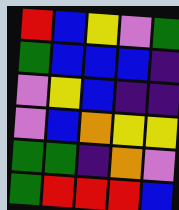[["red", "blue", "yellow", "violet", "green"], ["green", "blue", "blue", "blue", "indigo"], ["violet", "yellow", "blue", "indigo", "indigo"], ["violet", "blue", "orange", "yellow", "yellow"], ["green", "green", "indigo", "orange", "violet"], ["green", "red", "red", "red", "blue"]]